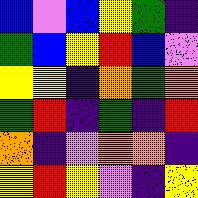[["blue", "violet", "blue", "yellow", "green", "indigo"], ["green", "blue", "yellow", "red", "blue", "violet"], ["yellow", "yellow", "indigo", "orange", "green", "orange"], ["green", "red", "indigo", "green", "indigo", "red"], ["orange", "indigo", "violet", "orange", "orange", "indigo"], ["yellow", "red", "yellow", "violet", "indigo", "yellow"]]